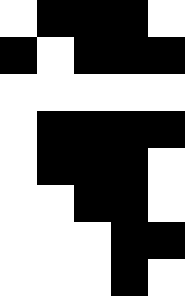[["white", "black", "black", "black", "white"], ["black", "white", "black", "black", "black"], ["white", "white", "white", "white", "white"], ["white", "black", "black", "black", "black"], ["white", "black", "black", "black", "white"], ["white", "white", "black", "black", "white"], ["white", "white", "white", "black", "black"], ["white", "white", "white", "black", "white"]]